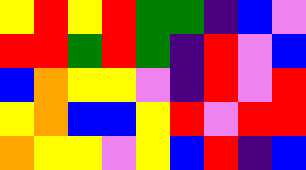[["yellow", "red", "yellow", "red", "green", "green", "indigo", "blue", "violet"], ["red", "red", "green", "red", "green", "indigo", "red", "violet", "blue"], ["blue", "orange", "yellow", "yellow", "violet", "indigo", "red", "violet", "red"], ["yellow", "orange", "blue", "blue", "yellow", "red", "violet", "red", "red"], ["orange", "yellow", "yellow", "violet", "yellow", "blue", "red", "indigo", "blue"]]